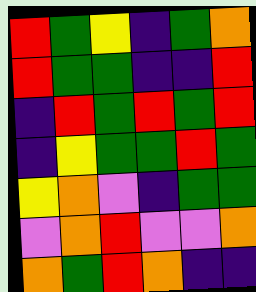[["red", "green", "yellow", "indigo", "green", "orange"], ["red", "green", "green", "indigo", "indigo", "red"], ["indigo", "red", "green", "red", "green", "red"], ["indigo", "yellow", "green", "green", "red", "green"], ["yellow", "orange", "violet", "indigo", "green", "green"], ["violet", "orange", "red", "violet", "violet", "orange"], ["orange", "green", "red", "orange", "indigo", "indigo"]]